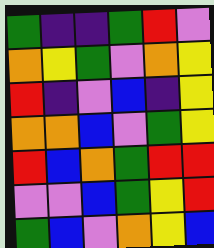[["green", "indigo", "indigo", "green", "red", "violet"], ["orange", "yellow", "green", "violet", "orange", "yellow"], ["red", "indigo", "violet", "blue", "indigo", "yellow"], ["orange", "orange", "blue", "violet", "green", "yellow"], ["red", "blue", "orange", "green", "red", "red"], ["violet", "violet", "blue", "green", "yellow", "red"], ["green", "blue", "violet", "orange", "yellow", "blue"]]